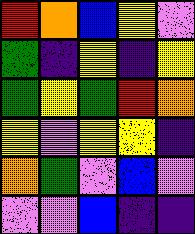[["red", "orange", "blue", "yellow", "violet"], ["green", "indigo", "yellow", "indigo", "yellow"], ["green", "yellow", "green", "red", "orange"], ["yellow", "violet", "yellow", "yellow", "indigo"], ["orange", "green", "violet", "blue", "violet"], ["violet", "violet", "blue", "indigo", "indigo"]]